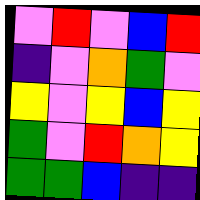[["violet", "red", "violet", "blue", "red"], ["indigo", "violet", "orange", "green", "violet"], ["yellow", "violet", "yellow", "blue", "yellow"], ["green", "violet", "red", "orange", "yellow"], ["green", "green", "blue", "indigo", "indigo"]]